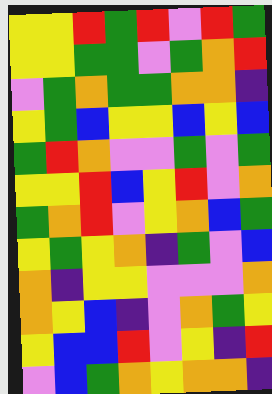[["yellow", "yellow", "red", "green", "red", "violet", "red", "green"], ["yellow", "yellow", "green", "green", "violet", "green", "orange", "red"], ["violet", "green", "orange", "green", "green", "orange", "orange", "indigo"], ["yellow", "green", "blue", "yellow", "yellow", "blue", "yellow", "blue"], ["green", "red", "orange", "violet", "violet", "green", "violet", "green"], ["yellow", "yellow", "red", "blue", "yellow", "red", "violet", "orange"], ["green", "orange", "red", "violet", "yellow", "orange", "blue", "green"], ["yellow", "green", "yellow", "orange", "indigo", "green", "violet", "blue"], ["orange", "indigo", "yellow", "yellow", "violet", "violet", "violet", "orange"], ["orange", "yellow", "blue", "indigo", "violet", "orange", "green", "yellow"], ["yellow", "blue", "blue", "red", "violet", "yellow", "indigo", "red"], ["violet", "blue", "green", "orange", "yellow", "orange", "orange", "indigo"]]